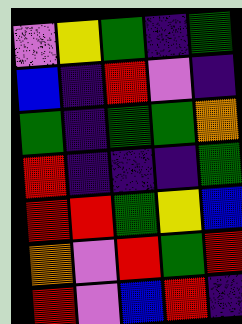[["violet", "yellow", "green", "indigo", "green"], ["blue", "indigo", "red", "violet", "indigo"], ["green", "indigo", "green", "green", "orange"], ["red", "indigo", "indigo", "indigo", "green"], ["red", "red", "green", "yellow", "blue"], ["orange", "violet", "red", "green", "red"], ["red", "violet", "blue", "red", "indigo"]]